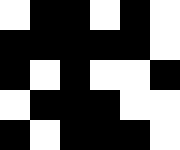[["white", "black", "black", "white", "black", "white"], ["black", "black", "black", "black", "black", "white"], ["black", "white", "black", "white", "white", "black"], ["white", "black", "black", "black", "white", "white"], ["black", "white", "black", "black", "black", "white"]]